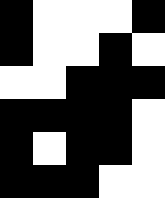[["black", "white", "white", "white", "black"], ["black", "white", "white", "black", "white"], ["white", "white", "black", "black", "black"], ["black", "black", "black", "black", "white"], ["black", "white", "black", "black", "white"], ["black", "black", "black", "white", "white"]]